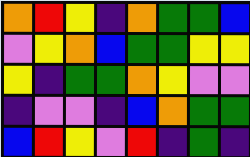[["orange", "red", "yellow", "indigo", "orange", "green", "green", "blue"], ["violet", "yellow", "orange", "blue", "green", "green", "yellow", "yellow"], ["yellow", "indigo", "green", "green", "orange", "yellow", "violet", "violet"], ["indigo", "violet", "violet", "indigo", "blue", "orange", "green", "green"], ["blue", "red", "yellow", "violet", "red", "indigo", "green", "indigo"]]